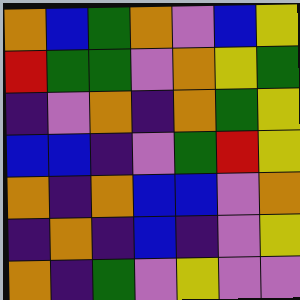[["orange", "blue", "green", "orange", "violet", "blue", "yellow"], ["red", "green", "green", "violet", "orange", "yellow", "green"], ["indigo", "violet", "orange", "indigo", "orange", "green", "yellow"], ["blue", "blue", "indigo", "violet", "green", "red", "yellow"], ["orange", "indigo", "orange", "blue", "blue", "violet", "orange"], ["indigo", "orange", "indigo", "blue", "indigo", "violet", "yellow"], ["orange", "indigo", "green", "violet", "yellow", "violet", "violet"]]